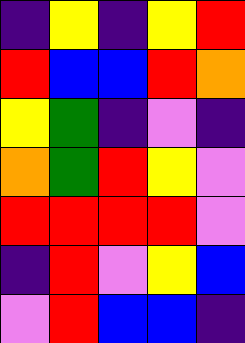[["indigo", "yellow", "indigo", "yellow", "red"], ["red", "blue", "blue", "red", "orange"], ["yellow", "green", "indigo", "violet", "indigo"], ["orange", "green", "red", "yellow", "violet"], ["red", "red", "red", "red", "violet"], ["indigo", "red", "violet", "yellow", "blue"], ["violet", "red", "blue", "blue", "indigo"]]